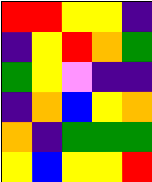[["red", "red", "yellow", "yellow", "indigo"], ["indigo", "yellow", "red", "orange", "green"], ["green", "yellow", "violet", "indigo", "indigo"], ["indigo", "orange", "blue", "yellow", "orange"], ["orange", "indigo", "green", "green", "green"], ["yellow", "blue", "yellow", "yellow", "red"]]